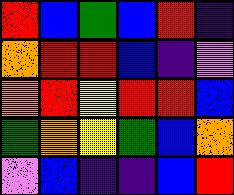[["red", "blue", "green", "blue", "red", "indigo"], ["orange", "red", "red", "blue", "indigo", "violet"], ["orange", "red", "yellow", "red", "red", "blue"], ["green", "orange", "yellow", "green", "blue", "orange"], ["violet", "blue", "indigo", "indigo", "blue", "red"]]